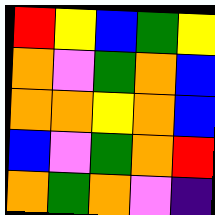[["red", "yellow", "blue", "green", "yellow"], ["orange", "violet", "green", "orange", "blue"], ["orange", "orange", "yellow", "orange", "blue"], ["blue", "violet", "green", "orange", "red"], ["orange", "green", "orange", "violet", "indigo"]]